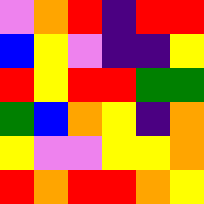[["violet", "orange", "red", "indigo", "red", "red"], ["blue", "yellow", "violet", "indigo", "indigo", "yellow"], ["red", "yellow", "red", "red", "green", "green"], ["green", "blue", "orange", "yellow", "indigo", "orange"], ["yellow", "violet", "violet", "yellow", "yellow", "orange"], ["red", "orange", "red", "red", "orange", "yellow"]]